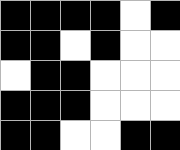[["black", "black", "black", "black", "white", "black"], ["black", "black", "white", "black", "white", "white"], ["white", "black", "black", "white", "white", "white"], ["black", "black", "black", "white", "white", "white"], ["black", "black", "white", "white", "black", "black"]]